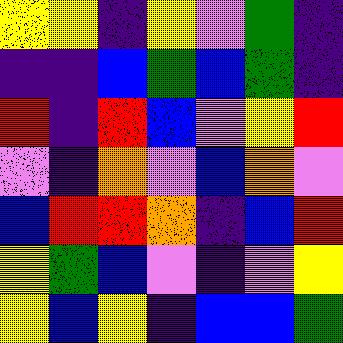[["yellow", "yellow", "indigo", "yellow", "violet", "green", "indigo"], ["indigo", "indigo", "blue", "green", "blue", "green", "indigo"], ["red", "indigo", "red", "blue", "violet", "yellow", "red"], ["violet", "indigo", "orange", "violet", "blue", "orange", "violet"], ["blue", "red", "red", "orange", "indigo", "blue", "red"], ["yellow", "green", "blue", "violet", "indigo", "violet", "yellow"], ["yellow", "blue", "yellow", "indigo", "blue", "blue", "green"]]